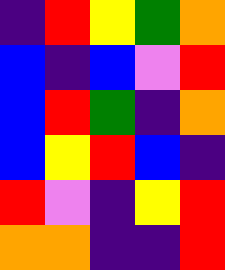[["indigo", "red", "yellow", "green", "orange"], ["blue", "indigo", "blue", "violet", "red"], ["blue", "red", "green", "indigo", "orange"], ["blue", "yellow", "red", "blue", "indigo"], ["red", "violet", "indigo", "yellow", "red"], ["orange", "orange", "indigo", "indigo", "red"]]